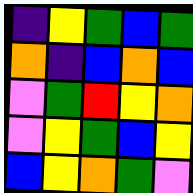[["indigo", "yellow", "green", "blue", "green"], ["orange", "indigo", "blue", "orange", "blue"], ["violet", "green", "red", "yellow", "orange"], ["violet", "yellow", "green", "blue", "yellow"], ["blue", "yellow", "orange", "green", "violet"]]